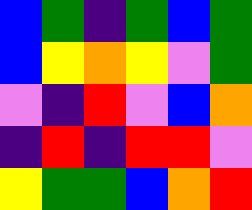[["blue", "green", "indigo", "green", "blue", "green"], ["blue", "yellow", "orange", "yellow", "violet", "green"], ["violet", "indigo", "red", "violet", "blue", "orange"], ["indigo", "red", "indigo", "red", "red", "violet"], ["yellow", "green", "green", "blue", "orange", "red"]]